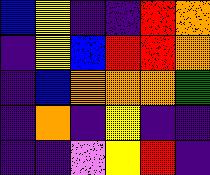[["blue", "yellow", "indigo", "indigo", "red", "orange"], ["indigo", "yellow", "blue", "red", "red", "orange"], ["indigo", "blue", "orange", "orange", "orange", "green"], ["indigo", "orange", "indigo", "yellow", "indigo", "indigo"], ["indigo", "indigo", "violet", "yellow", "red", "indigo"]]